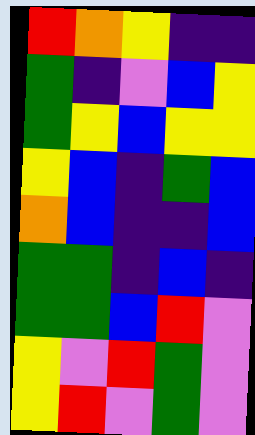[["red", "orange", "yellow", "indigo", "indigo"], ["green", "indigo", "violet", "blue", "yellow"], ["green", "yellow", "blue", "yellow", "yellow"], ["yellow", "blue", "indigo", "green", "blue"], ["orange", "blue", "indigo", "indigo", "blue"], ["green", "green", "indigo", "blue", "indigo"], ["green", "green", "blue", "red", "violet"], ["yellow", "violet", "red", "green", "violet"], ["yellow", "red", "violet", "green", "violet"]]